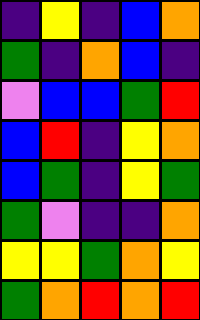[["indigo", "yellow", "indigo", "blue", "orange"], ["green", "indigo", "orange", "blue", "indigo"], ["violet", "blue", "blue", "green", "red"], ["blue", "red", "indigo", "yellow", "orange"], ["blue", "green", "indigo", "yellow", "green"], ["green", "violet", "indigo", "indigo", "orange"], ["yellow", "yellow", "green", "orange", "yellow"], ["green", "orange", "red", "orange", "red"]]